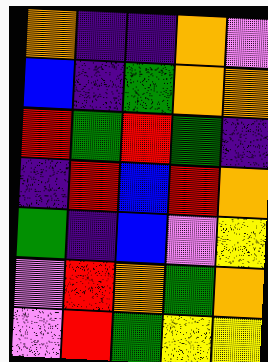[["orange", "indigo", "indigo", "orange", "violet"], ["blue", "indigo", "green", "orange", "orange"], ["red", "green", "red", "green", "indigo"], ["indigo", "red", "blue", "red", "orange"], ["green", "indigo", "blue", "violet", "yellow"], ["violet", "red", "orange", "green", "orange"], ["violet", "red", "green", "yellow", "yellow"]]